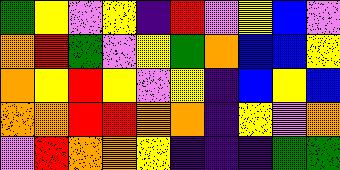[["green", "yellow", "violet", "yellow", "indigo", "red", "violet", "yellow", "blue", "violet"], ["orange", "red", "green", "violet", "yellow", "green", "orange", "blue", "blue", "yellow"], ["orange", "yellow", "red", "yellow", "violet", "yellow", "indigo", "blue", "yellow", "blue"], ["orange", "orange", "red", "red", "orange", "orange", "indigo", "yellow", "violet", "orange"], ["violet", "red", "orange", "orange", "yellow", "indigo", "indigo", "indigo", "green", "green"]]